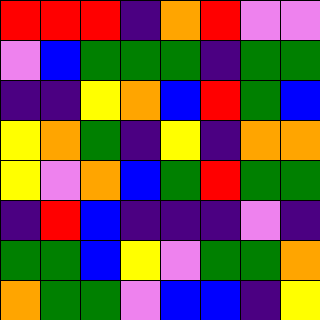[["red", "red", "red", "indigo", "orange", "red", "violet", "violet"], ["violet", "blue", "green", "green", "green", "indigo", "green", "green"], ["indigo", "indigo", "yellow", "orange", "blue", "red", "green", "blue"], ["yellow", "orange", "green", "indigo", "yellow", "indigo", "orange", "orange"], ["yellow", "violet", "orange", "blue", "green", "red", "green", "green"], ["indigo", "red", "blue", "indigo", "indigo", "indigo", "violet", "indigo"], ["green", "green", "blue", "yellow", "violet", "green", "green", "orange"], ["orange", "green", "green", "violet", "blue", "blue", "indigo", "yellow"]]